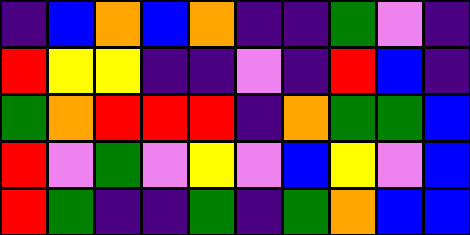[["indigo", "blue", "orange", "blue", "orange", "indigo", "indigo", "green", "violet", "indigo"], ["red", "yellow", "yellow", "indigo", "indigo", "violet", "indigo", "red", "blue", "indigo"], ["green", "orange", "red", "red", "red", "indigo", "orange", "green", "green", "blue"], ["red", "violet", "green", "violet", "yellow", "violet", "blue", "yellow", "violet", "blue"], ["red", "green", "indigo", "indigo", "green", "indigo", "green", "orange", "blue", "blue"]]